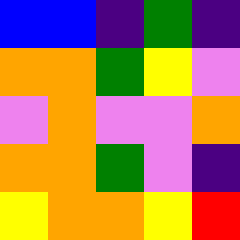[["blue", "blue", "indigo", "green", "indigo"], ["orange", "orange", "green", "yellow", "violet"], ["violet", "orange", "violet", "violet", "orange"], ["orange", "orange", "green", "violet", "indigo"], ["yellow", "orange", "orange", "yellow", "red"]]